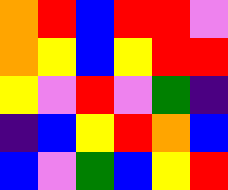[["orange", "red", "blue", "red", "red", "violet"], ["orange", "yellow", "blue", "yellow", "red", "red"], ["yellow", "violet", "red", "violet", "green", "indigo"], ["indigo", "blue", "yellow", "red", "orange", "blue"], ["blue", "violet", "green", "blue", "yellow", "red"]]